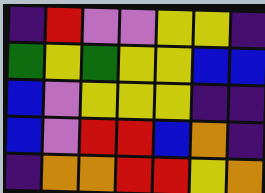[["indigo", "red", "violet", "violet", "yellow", "yellow", "indigo"], ["green", "yellow", "green", "yellow", "yellow", "blue", "blue"], ["blue", "violet", "yellow", "yellow", "yellow", "indigo", "indigo"], ["blue", "violet", "red", "red", "blue", "orange", "indigo"], ["indigo", "orange", "orange", "red", "red", "yellow", "orange"]]